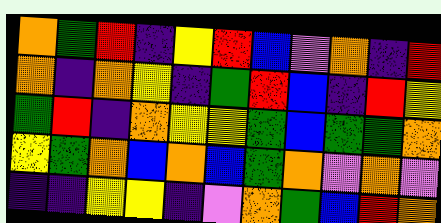[["orange", "green", "red", "indigo", "yellow", "red", "blue", "violet", "orange", "indigo", "red"], ["orange", "indigo", "orange", "yellow", "indigo", "green", "red", "blue", "indigo", "red", "yellow"], ["green", "red", "indigo", "orange", "yellow", "yellow", "green", "blue", "green", "green", "orange"], ["yellow", "green", "orange", "blue", "orange", "blue", "green", "orange", "violet", "orange", "violet"], ["indigo", "indigo", "yellow", "yellow", "indigo", "violet", "orange", "green", "blue", "red", "orange"]]